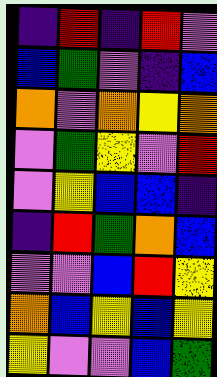[["indigo", "red", "indigo", "red", "violet"], ["blue", "green", "violet", "indigo", "blue"], ["orange", "violet", "orange", "yellow", "orange"], ["violet", "green", "yellow", "violet", "red"], ["violet", "yellow", "blue", "blue", "indigo"], ["indigo", "red", "green", "orange", "blue"], ["violet", "violet", "blue", "red", "yellow"], ["orange", "blue", "yellow", "blue", "yellow"], ["yellow", "violet", "violet", "blue", "green"]]